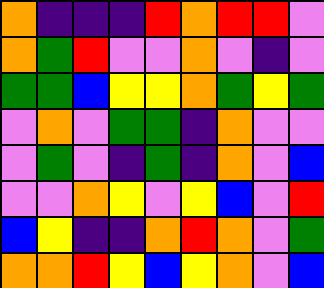[["orange", "indigo", "indigo", "indigo", "red", "orange", "red", "red", "violet"], ["orange", "green", "red", "violet", "violet", "orange", "violet", "indigo", "violet"], ["green", "green", "blue", "yellow", "yellow", "orange", "green", "yellow", "green"], ["violet", "orange", "violet", "green", "green", "indigo", "orange", "violet", "violet"], ["violet", "green", "violet", "indigo", "green", "indigo", "orange", "violet", "blue"], ["violet", "violet", "orange", "yellow", "violet", "yellow", "blue", "violet", "red"], ["blue", "yellow", "indigo", "indigo", "orange", "red", "orange", "violet", "green"], ["orange", "orange", "red", "yellow", "blue", "yellow", "orange", "violet", "blue"]]